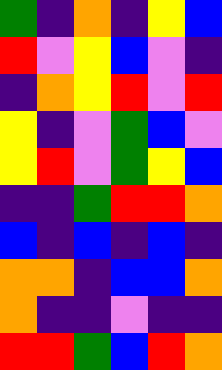[["green", "indigo", "orange", "indigo", "yellow", "blue"], ["red", "violet", "yellow", "blue", "violet", "indigo"], ["indigo", "orange", "yellow", "red", "violet", "red"], ["yellow", "indigo", "violet", "green", "blue", "violet"], ["yellow", "red", "violet", "green", "yellow", "blue"], ["indigo", "indigo", "green", "red", "red", "orange"], ["blue", "indigo", "blue", "indigo", "blue", "indigo"], ["orange", "orange", "indigo", "blue", "blue", "orange"], ["orange", "indigo", "indigo", "violet", "indigo", "indigo"], ["red", "red", "green", "blue", "red", "orange"]]